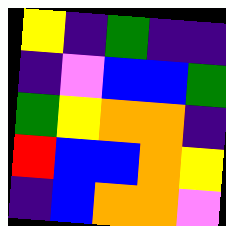[["yellow", "indigo", "green", "indigo", "indigo"], ["indigo", "violet", "blue", "blue", "green"], ["green", "yellow", "orange", "orange", "indigo"], ["red", "blue", "blue", "orange", "yellow"], ["indigo", "blue", "orange", "orange", "violet"]]